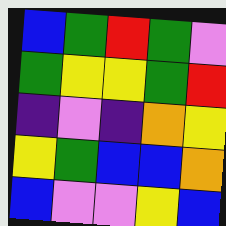[["blue", "green", "red", "green", "violet"], ["green", "yellow", "yellow", "green", "red"], ["indigo", "violet", "indigo", "orange", "yellow"], ["yellow", "green", "blue", "blue", "orange"], ["blue", "violet", "violet", "yellow", "blue"]]